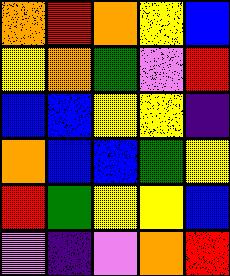[["orange", "red", "orange", "yellow", "blue"], ["yellow", "orange", "green", "violet", "red"], ["blue", "blue", "yellow", "yellow", "indigo"], ["orange", "blue", "blue", "green", "yellow"], ["red", "green", "yellow", "yellow", "blue"], ["violet", "indigo", "violet", "orange", "red"]]